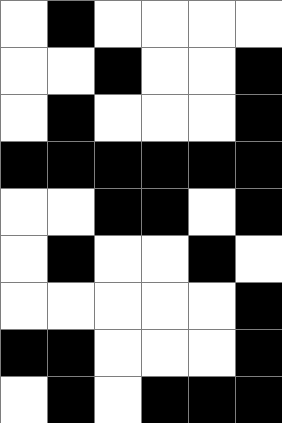[["white", "black", "white", "white", "white", "white"], ["white", "white", "black", "white", "white", "black"], ["white", "black", "white", "white", "white", "black"], ["black", "black", "black", "black", "black", "black"], ["white", "white", "black", "black", "white", "black"], ["white", "black", "white", "white", "black", "white"], ["white", "white", "white", "white", "white", "black"], ["black", "black", "white", "white", "white", "black"], ["white", "black", "white", "black", "black", "black"]]